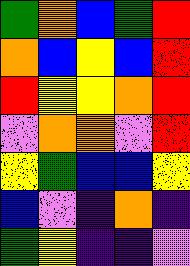[["green", "orange", "blue", "green", "red"], ["orange", "blue", "yellow", "blue", "red"], ["red", "yellow", "yellow", "orange", "red"], ["violet", "orange", "orange", "violet", "red"], ["yellow", "green", "blue", "blue", "yellow"], ["blue", "violet", "indigo", "orange", "indigo"], ["green", "yellow", "indigo", "indigo", "violet"]]